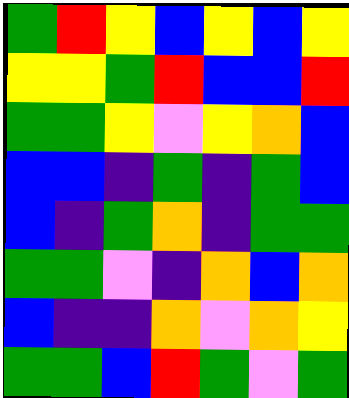[["green", "red", "yellow", "blue", "yellow", "blue", "yellow"], ["yellow", "yellow", "green", "red", "blue", "blue", "red"], ["green", "green", "yellow", "violet", "yellow", "orange", "blue"], ["blue", "blue", "indigo", "green", "indigo", "green", "blue"], ["blue", "indigo", "green", "orange", "indigo", "green", "green"], ["green", "green", "violet", "indigo", "orange", "blue", "orange"], ["blue", "indigo", "indigo", "orange", "violet", "orange", "yellow"], ["green", "green", "blue", "red", "green", "violet", "green"]]